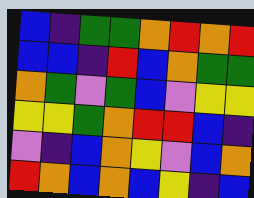[["blue", "indigo", "green", "green", "orange", "red", "orange", "red"], ["blue", "blue", "indigo", "red", "blue", "orange", "green", "green"], ["orange", "green", "violet", "green", "blue", "violet", "yellow", "yellow"], ["yellow", "yellow", "green", "orange", "red", "red", "blue", "indigo"], ["violet", "indigo", "blue", "orange", "yellow", "violet", "blue", "orange"], ["red", "orange", "blue", "orange", "blue", "yellow", "indigo", "blue"]]